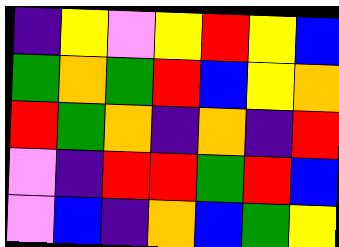[["indigo", "yellow", "violet", "yellow", "red", "yellow", "blue"], ["green", "orange", "green", "red", "blue", "yellow", "orange"], ["red", "green", "orange", "indigo", "orange", "indigo", "red"], ["violet", "indigo", "red", "red", "green", "red", "blue"], ["violet", "blue", "indigo", "orange", "blue", "green", "yellow"]]